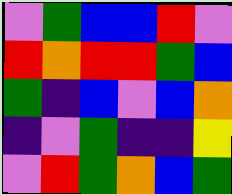[["violet", "green", "blue", "blue", "red", "violet"], ["red", "orange", "red", "red", "green", "blue"], ["green", "indigo", "blue", "violet", "blue", "orange"], ["indigo", "violet", "green", "indigo", "indigo", "yellow"], ["violet", "red", "green", "orange", "blue", "green"]]